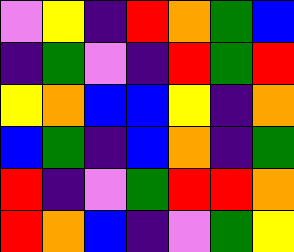[["violet", "yellow", "indigo", "red", "orange", "green", "blue"], ["indigo", "green", "violet", "indigo", "red", "green", "red"], ["yellow", "orange", "blue", "blue", "yellow", "indigo", "orange"], ["blue", "green", "indigo", "blue", "orange", "indigo", "green"], ["red", "indigo", "violet", "green", "red", "red", "orange"], ["red", "orange", "blue", "indigo", "violet", "green", "yellow"]]